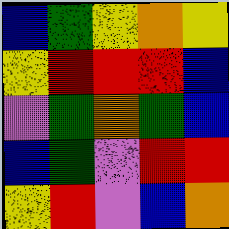[["blue", "green", "yellow", "orange", "yellow"], ["yellow", "red", "red", "red", "blue"], ["violet", "green", "orange", "green", "blue"], ["blue", "green", "violet", "red", "red"], ["yellow", "red", "violet", "blue", "orange"]]